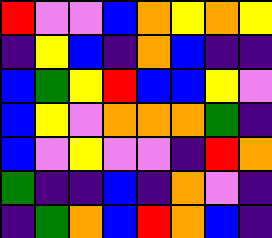[["red", "violet", "violet", "blue", "orange", "yellow", "orange", "yellow"], ["indigo", "yellow", "blue", "indigo", "orange", "blue", "indigo", "indigo"], ["blue", "green", "yellow", "red", "blue", "blue", "yellow", "violet"], ["blue", "yellow", "violet", "orange", "orange", "orange", "green", "indigo"], ["blue", "violet", "yellow", "violet", "violet", "indigo", "red", "orange"], ["green", "indigo", "indigo", "blue", "indigo", "orange", "violet", "indigo"], ["indigo", "green", "orange", "blue", "red", "orange", "blue", "indigo"]]